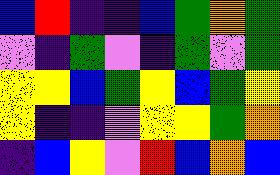[["blue", "red", "indigo", "indigo", "blue", "green", "orange", "green"], ["violet", "indigo", "green", "violet", "indigo", "green", "violet", "green"], ["yellow", "yellow", "blue", "green", "yellow", "blue", "green", "yellow"], ["yellow", "indigo", "indigo", "violet", "yellow", "yellow", "green", "orange"], ["indigo", "blue", "yellow", "violet", "red", "blue", "orange", "blue"]]